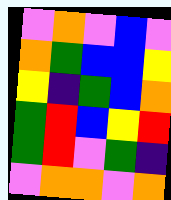[["violet", "orange", "violet", "blue", "violet"], ["orange", "green", "blue", "blue", "yellow"], ["yellow", "indigo", "green", "blue", "orange"], ["green", "red", "blue", "yellow", "red"], ["green", "red", "violet", "green", "indigo"], ["violet", "orange", "orange", "violet", "orange"]]